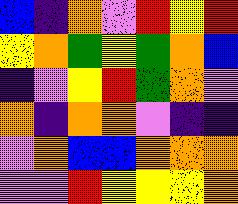[["blue", "indigo", "orange", "violet", "red", "yellow", "red"], ["yellow", "orange", "green", "yellow", "green", "orange", "blue"], ["indigo", "violet", "yellow", "red", "green", "orange", "violet"], ["orange", "indigo", "orange", "orange", "violet", "indigo", "indigo"], ["violet", "orange", "blue", "blue", "orange", "orange", "orange"], ["violet", "violet", "red", "yellow", "yellow", "yellow", "orange"]]